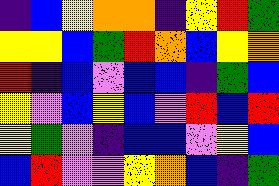[["indigo", "blue", "yellow", "orange", "orange", "indigo", "yellow", "red", "green"], ["yellow", "yellow", "blue", "green", "red", "orange", "blue", "yellow", "orange"], ["red", "indigo", "blue", "violet", "blue", "blue", "indigo", "green", "blue"], ["yellow", "violet", "blue", "yellow", "blue", "violet", "red", "blue", "red"], ["yellow", "green", "violet", "indigo", "blue", "blue", "violet", "yellow", "blue"], ["blue", "red", "violet", "violet", "yellow", "orange", "blue", "indigo", "green"]]